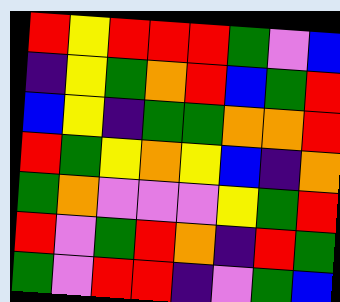[["red", "yellow", "red", "red", "red", "green", "violet", "blue"], ["indigo", "yellow", "green", "orange", "red", "blue", "green", "red"], ["blue", "yellow", "indigo", "green", "green", "orange", "orange", "red"], ["red", "green", "yellow", "orange", "yellow", "blue", "indigo", "orange"], ["green", "orange", "violet", "violet", "violet", "yellow", "green", "red"], ["red", "violet", "green", "red", "orange", "indigo", "red", "green"], ["green", "violet", "red", "red", "indigo", "violet", "green", "blue"]]